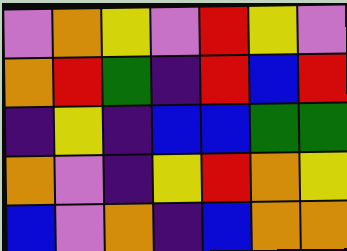[["violet", "orange", "yellow", "violet", "red", "yellow", "violet"], ["orange", "red", "green", "indigo", "red", "blue", "red"], ["indigo", "yellow", "indigo", "blue", "blue", "green", "green"], ["orange", "violet", "indigo", "yellow", "red", "orange", "yellow"], ["blue", "violet", "orange", "indigo", "blue", "orange", "orange"]]